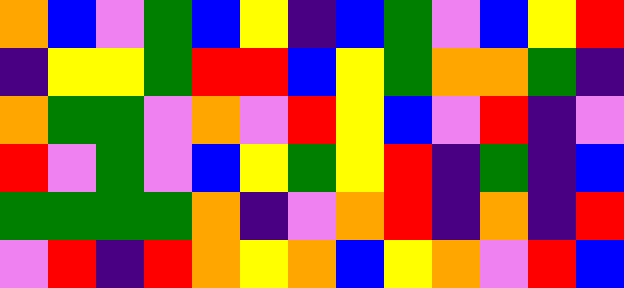[["orange", "blue", "violet", "green", "blue", "yellow", "indigo", "blue", "green", "violet", "blue", "yellow", "red"], ["indigo", "yellow", "yellow", "green", "red", "red", "blue", "yellow", "green", "orange", "orange", "green", "indigo"], ["orange", "green", "green", "violet", "orange", "violet", "red", "yellow", "blue", "violet", "red", "indigo", "violet"], ["red", "violet", "green", "violet", "blue", "yellow", "green", "yellow", "red", "indigo", "green", "indigo", "blue"], ["green", "green", "green", "green", "orange", "indigo", "violet", "orange", "red", "indigo", "orange", "indigo", "red"], ["violet", "red", "indigo", "red", "orange", "yellow", "orange", "blue", "yellow", "orange", "violet", "red", "blue"]]